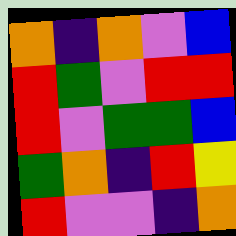[["orange", "indigo", "orange", "violet", "blue"], ["red", "green", "violet", "red", "red"], ["red", "violet", "green", "green", "blue"], ["green", "orange", "indigo", "red", "yellow"], ["red", "violet", "violet", "indigo", "orange"]]